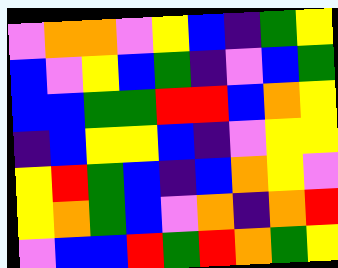[["violet", "orange", "orange", "violet", "yellow", "blue", "indigo", "green", "yellow"], ["blue", "violet", "yellow", "blue", "green", "indigo", "violet", "blue", "green"], ["blue", "blue", "green", "green", "red", "red", "blue", "orange", "yellow"], ["indigo", "blue", "yellow", "yellow", "blue", "indigo", "violet", "yellow", "yellow"], ["yellow", "red", "green", "blue", "indigo", "blue", "orange", "yellow", "violet"], ["yellow", "orange", "green", "blue", "violet", "orange", "indigo", "orange", "red"], ["violet", "blue", "blue", "red", "green", "red", "orange", "green", "yellow"]]